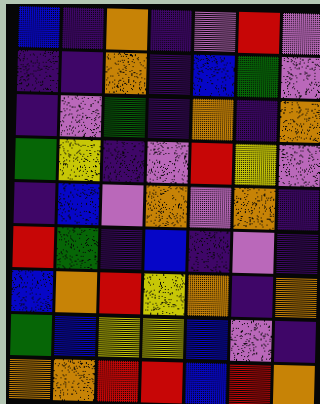[["blue", "indigo", "orange", "indigo", "violet", "red", "violet"], ["indigo", "indigo", "orange", "indigo", "blue", "green", "violet"], ["indigo", "violet", "green", "indigo", "orange", "indigo", "orange"], ["green", "yellow", "indigo", "violet", "red", "yellow", "violet"], ["indigo", "blue", "violet", "orange", "violet", "orange", "indigo"], ["red", "green", "indigo", "blue", "indigo", "violet", "indigo"], ["blue", "orange", "red", "yellow", "orange", "indigo", "orange"], ["green", "blue", "yellow", "yellow", "blue", "violet", "indigo"], ["orange", "orange", "red", "red", "blue", "red", "orange"]]